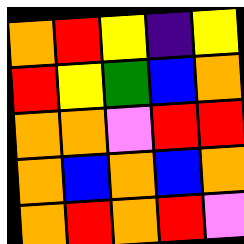[["orange", "red", "yellow", "indigo", "yellow"], ["red", "yellow", "green", "blue", "orange"], ["orange", "orange", "violet", "red", "red"], ["orange", "blue", "orange", "blue", "orange"], ["orange", "red", "orange", "red", "violet"]]